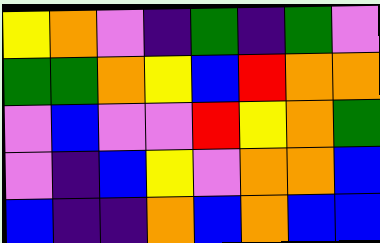[["yellow", "orange", "violet", "indigo", "green", "indigo", "green", "violet"], ["green", "green", "orange", "yellow", "blue", "red", "orange", "orange"], ["violet", "blue", "violet", "violet", "red", "yellow", "orange", "green"], ["violet", "indigo", "blue", "yellow", "violet", "orange", "orange", "blue"], ["blue", "indigo", "indigo", "orange", "blue", "orange", "blue", "blue"]]